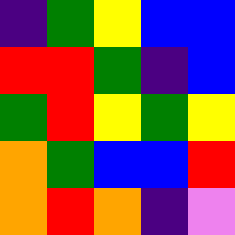[["indigo", "green", "yellow", "blue", "blue"], ["red", "red", "green", "indigo", "blue"], ["green", "red", "yellow", "green", "yellow"], ["orange", "green", "blue", "blue", "red"], ["orange", "red", "orange", "indigo", "violet"]]